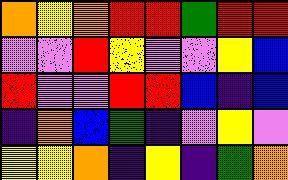[["orange", "yellow", "orange", "red", "red", "green", "red", "red"], ["violet", "violet", "red", "yellow", "violet", "violet", "yellow", "blue"], ["red", "violet", "violet", "red", "red", "blue", "indigo", "blue"], ["indigo", "orange", "blue", "green", "indigo", "violet", "yellow", "violet"], ["yellow", "yellow", "orange", "indigo", "yellow", "indigo", "green", "orange"]]